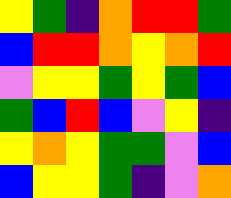[["yellow", "green", "indigo", "orange", "red", "red", "green"], ["blue", "red", "red", "orange", "yellow", "orange", "red"], ["violet", "yellow", "yellow", "green", "yellow", "green", "blue"], ["green", "blue", "red", "blue", "violet", "yellow", "indigo"], ["yellow", "orange", "yellow", "green", "green", "violet", "blue"], ["blue", "yellow", "yellow", "green", "indigo", "violet", "orange"]]